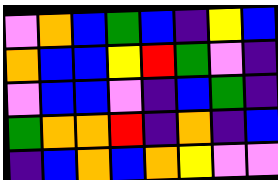[["violet", "orange", "blue", "green", "blue", "indigo", "yellow", "blue"], ["orange", "blue", "blue", "yellow", "red", "green", "violet", "indigo"], ["violet", "blue", "blue", "violet", "indigo", "blue", "green", "indigo"], ["green", "orange", "orange", "red", "indigo", "orange", "indigo", "blue"], ["indigo", "blue", "orange", "blue", "orange", "yellow", "violet", "violet"]]